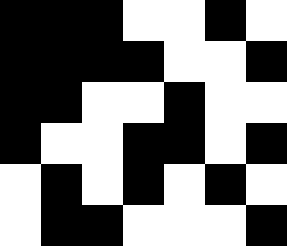[["black", "black", "black", "white", "white", "black", "white"], ["black", "black", "black", "black", "white", "white", "black"], ["black", "black", "white", "white", "black", "white", "white"], ["black", "white", "white", "black", "black", "white", "black"], ["white", "black", "white", "black", "white", "black", "white"], ["white", "black", "black", "white", "white", "white", "black"]]